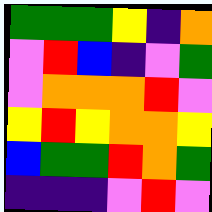[["green", "green", "green", "yellow", "indigo", "orange"], ["violet", "red", "blue", "indigo", "violet", "green"], ["violet", "orange", "orange", "orange", "red", "violet"], ["yellow", "red", "yellow", "orange", "orange", "yellow"], ["blue", "green", "green", "red", "orange", "green"], ["indigo", "indigo", "indigo", "violet", "red", "violet"]]